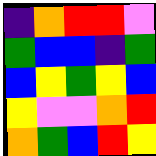[["indigo", "orange", "red", "red", "violet"], ["green", "blue", "blue", "indigo", "green"], ["blue", "yellow", "green", "yellow", "blue"], ["yellow", "violet", "violet", "orange", "red"], ["orange", "green", "blue", "red", "yellow"]]